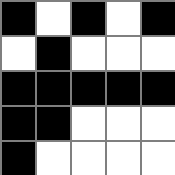[["black", "white", "black", "white", "black"], ["white", "black", "white", "white", "white"], ["black", "black", "black", "black", "black"], ["black", "black", "white", "white", "white"], ["black", "white", "white", "white", "white"]]